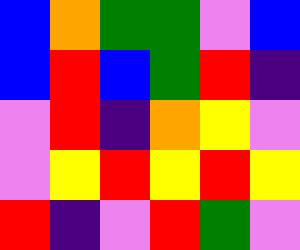[["blue", "orange", "green", "green", "violet", "blue"], ["blue", "red", "blue", "green", "red", "indigo"], ["violet", "red", "indigo", "orange", "yellow", "violet"], ["violet", "yellow", "red", "yellow", "red", "yellow"], ["red", "indigo", "violet", "red", "green", "violet"]]